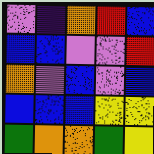[["violet", "indigo", "orange", "red", "blue"], ["blue", "blue", "violet", "violet", "red"], ["orange", "violet", "blue", "violet", "blue"], ["blue", "blue", "blue", "yellow", "yellow"], ["green", "orange", "orange", "green", "yellow"]]